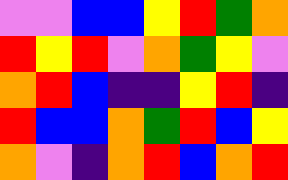[["violet", "violet", "blue", "blue", "yellow", "red", "green", "orange"], ["red", "yellow", "red", "violet", "orange", "green", "yellow", "violet"], ["orange", "red", "blue", "indigo", "indigo", "yellow", "red", "indigo"], ["red", "blue", "blue", "orange", "green", "red", "blue", "yellow"], ["orange", "violet", "indigo", "orange", "red", "blue", "orange", "red"]]